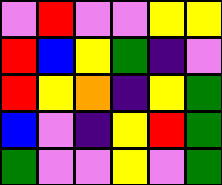[["violet", "red", "violet", "violet", "yellow", "yellow"], ["red", "blue", "yellow", "green", "indigo", "violet"], ["red", "yellow", "orange", "indigo", "yellow", "green"], ["blue", "violet", "indigo", "yellow", "red", "green"], ["green", "violet", "violet", "yellow", "violet", "green"]]